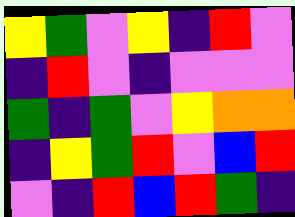[["yellow", "green", "violet", "yellow", "indigo", "red", "violet"], ["indigo", "red", "violet", "indigo", "violet", "violet", "violet"], ["green", "indigo", "green", "violet", "yellow", "orange", "orange"], ["indigo", "yellow", "green", "red", "violet", "blue", "red"], ["violet", "indigo", "red", "blue", "red", "green", "indigo"]]